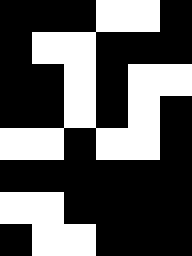[["black", "black", "black", "white", "white", "black"], ["black", "white", "white", "black", "black", "black"], ["black", "black", "white", "black", "white", "white"], ["black", "black", "white", "black", "white", "black"], ["white", "white", "black", "white", "white", "black"], ["black", "black", "black", "black", "black", "black"], ["white", "white", "black", "black", "black", "black"], ["black", "white", "white", "black", "black", "black"]]